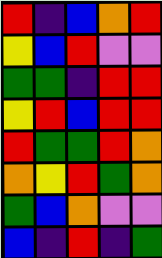[["red", "indigo", "blue", "orange", "red"], ["yellow", "blue", "red", "violet", "violet"], ["green", "green", "indigo", "red", "red"], ["yellow", "red", "blue", "red", "red"], ["red", "green", "green", "red", "orange"], ["orange", "yellow", "red", "green", "orange"], ["green", "blue", "orange", "violet", "violet"], ["blue", "indigo", "red", "indigo", "green"]]